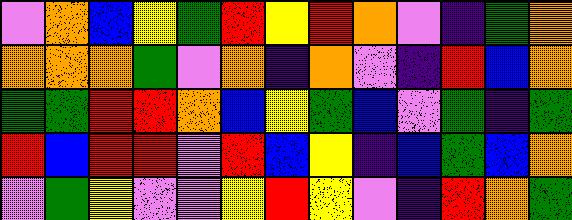[["violet", "orange", "blue", "yellow", "green", "red", "yellow", "red", "orange", "violet", "indigo", "green", "orange"], ["orange", "orange", "orange", "green", "violet", "orange", "indigo", "orange", "violet", "indigo", "red", "blue", "orange"], ["green", "green", "red", "red", "orange", "blue", "yellow", "green", "blue", "violet", "green", "indigo", "green"], ["red", "blue", "red", "red", "violet", "red", "blue", "yellow", "indigo", "blue", "green", "blue", "orange"], ["violet", "green", "yellow", "violet", "violet", "yellow", "red", "yellow", "violet", "indigo", "red", "orange", "green"]]